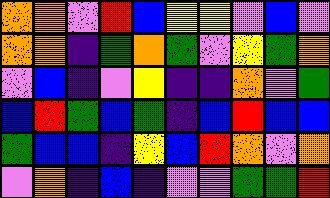[["orange", "orange", "violet", "red", "blue", "yellow", "yellow", "violet", "blue", "violet"], ["orange", "orange", "indigo", "green", "orange", "green", "violet", "yellow", "green", "orange"], ["violet", "blue", "indigo", "violet", "yellow", "indigo", "indigo", "orange", "violet", "green"], ["blue", "red", "green", "blue", "green", "indigo", "blue", "red", "blue", "blue"], ["green", "blue", "blue", "indigo", "yellow", "blue", "red", "orange", "violet", "orange"], ["violet", "orange", "indigo", "blue", "indigo", "violet", "violet", "green", "green", "red"]]